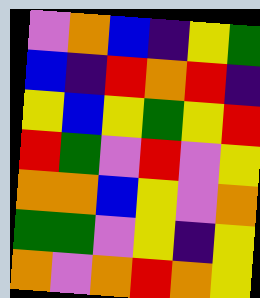[["violet", "orange", "blue", "indigo", "yellow", "green"], ["blue", "indigo", "red", "orange", "red", "indigo"], ["yellow", "blue", "yellow", "green", "yellow", "red"], ["red", "green", "violet", "red", "violet", "yellow"], ["orange", "orange", "blue", "yellow", "violet", "orange"], ["green", "green", "violet", "yellow", "indigo", "yellow"], ["orange", "violet", "orange", "red", "orange", "yellow"]]